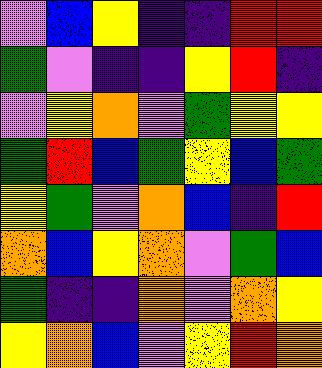[["violet", "blue", "yellow", "indigo", "indigo", "red", "red"], ["green", "violet", "indigo", "indigo", "yellow", "red", "indigo"], ["violet", "yellow", "orange", "violet", "green", "yellow", "yellow"], ["green", "red", "blue", "green", "yellow", "blue", "green"], ["yellow", "green", "violet", "orange", "blue", "indigo", "red"], ["orange", "blue", "yellow", "orange", "violet", "green", "blue"], ["green", "indigo", "indigo", "orange", "violet", "orange", "yellow"], ["yellow", "orange", "blue", "violet", "yellow", "red", "orange"]]